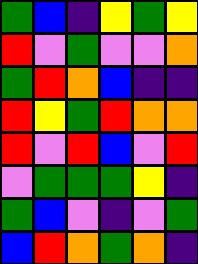[["green", "blue", "indigo", "yellow", "green", "yellow"], ["red", "violet", "green", "violet", "violet", "orange"], ["green", "red", "orange", "blue", "indigo", "indigo"], ["red", "yellow", "green", "red", "orange", "orange"], ["red", "violet", "red", "blue", "violet", "red"], ["violet", "green", "green", "green", "yellow", "indigo"], ["green", "blue", "violet", "indigo", "violet", "green"], ["blue", "red", "orange", "green", "orange", "indigo"]]